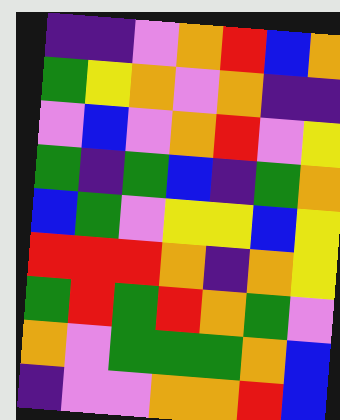[["indigo", "indigo", "violet", "orange", "red", "blue", "orange"], ["green", "yellow", "orange", "violet", "orange", "indigo", "indigo"], ["violet", "blue", "violet", "orange", "red", "violet", "yellow"], ["green", "indigo", "green", "blue", "indigo", "green", "orange"], ["blue", "green", "violet", "yellow", "yellow", "blue", "yellow"], ["red", "red", "red", "orange", "indigo", "orange", "yellow"], ["green", "red", "green", "red", "orange", "green", "violet"], ["orange", "violet", "green", "green", "green", "orange", "blue"], ["indigo", "violet", "violet", "orange", "orange", "red", "blue"]]